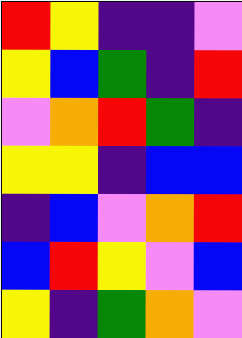[["red", "yellow", "indigo", "indigo", "violet"], ["yellow", "blue", "green", "indigo", "red"], ["violet", "orange", "red", "green", "indigo"], ["yellow", "yellow", "indigo", "blue", "blue"], ["indigo", "blue", "violet", "orange", "red"], ["blue", "red", "yellow", "violet", "blue"], ["yellow", "indigo", "green", "orange", "violet"]]